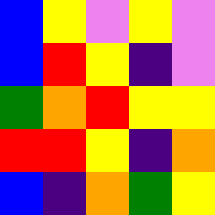[["blue", "yellow", "violet", "yellow", "violet"], ["blue", "red", "yellow", "indigo", "violet"], ["green", "orange", "red", "yellow", "yellow"], ["red", "red", "yellow", "indigo", "orange"], ["blue", "indigo", "orange", "green", "yellow"]]